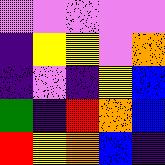[["violet", "violet", "violet", "violet", "violet"], ["indigo", "yellow", "yellow", "violet", "orange"], ["indigo", "violet", "indigo", "yellow", "blue"], ["green", "indigo", "red", "orange", "blue"], ["red", "yellow", "orange", "blue", "indigo"]]